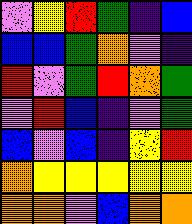[["violet", "yellow", "red", "green", "indigo", "blue"], ["blue", "blue", "green", "orange", "violet", "indigo"], ["red", "violet", "green", "red", "orange", "green"], ["violet", "red", "blue", "indigo", "violet", "green"], ["blue", "violet", "blue", "indigo", "yellow", "red"], ["orange", "yellow", "yellow", "yellow", "yellow", "yellow"], ["orange", "orange", "violet", "blue", "orange", "orange"]]